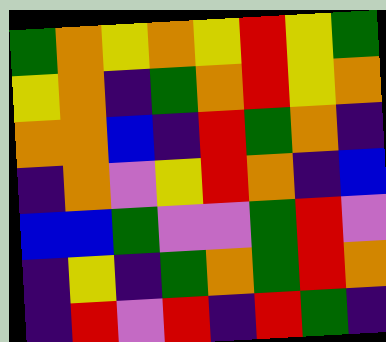[["green", "orange", "yellow", "orange", "yellow", "red", "yellow", "green"], ["yellow", "orange", "indigo", "green", "orange", "red", "yellow", "orange"], ["orange", "orange", "blue", "indigo", "red", "green", "orange", "indigo"], ["indigo", "orange", "violet", "yellow", "red", "orange", "indigo", "blue"], ["blue", "blue", "green", "violet", "violet", "green", "red", "violet"], ["indigo", "yellow", "indigo", "green", "orange", "green", "red", "orange"], ["indigo", "red", "violet", "red", "indigo", "red", "green", "indigo"]]